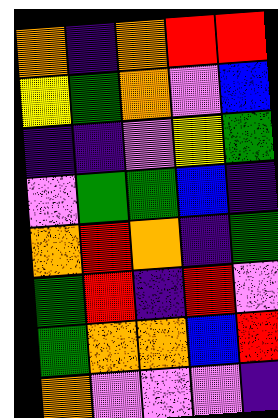[["orange", "indigo", "orange", "red", "red"], ["yellow", "green", "orange", "violet", "blue"], ["indigo", "indigo", "violet", "yellow", "green"], ["violet", "green", "green", "blue", "indigo"], ["orange", "red", "orange", "indigo", "green"], ["green", "red", "indigo", "red", "violet"], ["green", "orange", "orange", "blue", "red"], ["orange", "violet", "violet", "violet", "indigo"]]